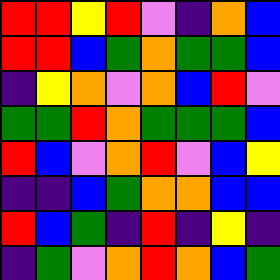[["red", "red", "yellow", "red", "violet", "indigo", "orange", "blue"], ["red", "red", "blue", "green", "orange", "green", "green", "blue"], ["indigo", "yellow", "orange", "violet", "orange", "blue", "red", "violet"], ["green", "green", "red", "orange", "green", "green", "green", "blue"], ["red", "blue", "violet", "orange", "red", "violet", "blue", "yellow"], ["indigo", "indigo", "blue", "green", "orange", "orange", "blue", "blue"], ["red", "blue", "green", "indigo", "red", "indigo", "yellow", "indigo"], ["indigo", "green", "violet", "orange", "red", "orange", "blue", "green"]]